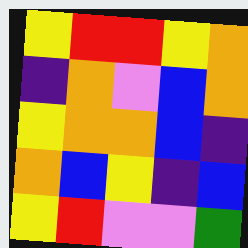[["yellow", "red", "red", "yellow", "orange"], ["indigo", "orange", "violet", "blue", "orange"], ["yellow", "orange", "orange", "blue", "indigo"], ["orange", "blue", "yellow", "indigo", "blue"], ["yellow", "red", "violet", "violet", "green"]]